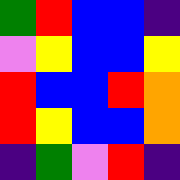[["green", "red", "blue", "blue", "indigo"], ["violet", "yellow", "blue", "blue", "yellow"], ["red", "blue", "blue", "red", "orange"], ["red", "yellow", "blue", "blue", "orange"], ["indigo", "green", "violet", "red", "indigo"]]